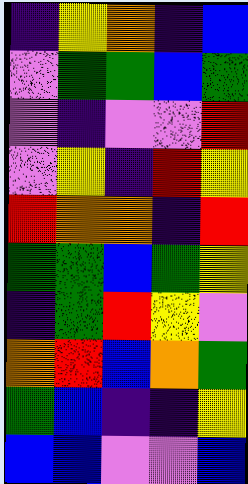[["indigo", "yellow", "orange", "indigo", "blue"], ["violet", "green", "green", "blue", "green"], ["violet", "indigo", "violet", "violet", "red"], ["violet", "yellow", "indigo", "red", "yellow"], ["red", "orange", "orange", "indigo", "red"], ["green", "green", "blue", "green", "yellow"], ["indigo", "green", "red", "yellow", "violet"], ["orange", "red", "blue", "orange", "green"], ["green", "blue", "indigo", "indigo", "yellow"], ["blue", "blue", "violet", "violet", "blue"]]